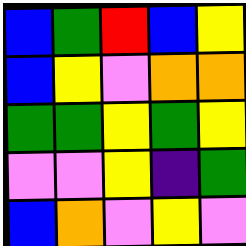[["blue", "green", "red", "blue", "yellow"], ["blue", "yellow", "violet", "orange", "orange"], ["green", "green", "yellow", "green", "yellow"], ["violet", "violet", "yellow", "indigo", "green"], ["blue", "orange", "violet", "yellow", "violet"]]